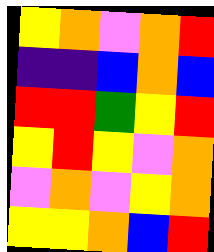[["yellow", "orange", "violet", "orange", "red"], ["indigo", "indigo", "blue", "orange", "blue"], ["red", "red", "green", "yellow", "red"], ["yellow", "red", "yellow", "violet", "orange"], ["violet", "orange", "violet", "yellow", "orange"], ["yellow", "yellow", "orange", "blue", "red"]]